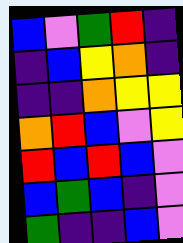[["blue", "violet", "green", "red", "indigo"], ["indigo", "blue", "yellow", "orange", "indigo"], ["indigo", "indigo", "orange", "yellow", "yellow"], ["orange", "red", "blue", "violet", "yellow"], ["red", "blue", "red", "blue", "violet"], ["blue", "green", "blue", "indigo", "violet"], ["green", "indigo", "indigo", "blue", "violet"]]